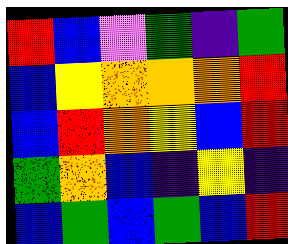[["red", "blue", "violet", "green", "indigo", "green"], ["blue", "yellow", "orange", "orange", "orange", "red"], ["blue", "red", "orange", "yellow", "blue", "red"], ["green", "orange", "blue", "indigo", "yellow", "indigo"], ["blue", "green", "blue", "green", "blue", "red"]]